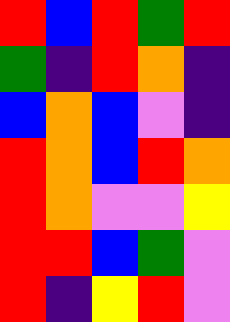[["red", "blue", "red", "green", "red"], ["green", "indigo", "red", "orange", "indigo"], ["blue", "orange", "blue", "violet", "indigo"], ["red", "orange", "blue", "red", "orange"], ["red", "orange", "violet", "violet", "yellow"], ["red", "red", "blue", "green", "violet"], ["red", "indigo", "yellow", "red", "violet"]]